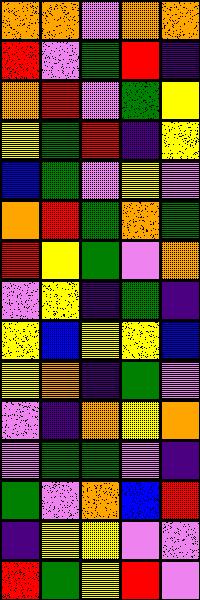[["orange", "orange", "violet", "orange", "orange"], ["red", "violet", "green", "red", "indigo"], ["orange", "red", "violet", "green", "yellow"], ["yellow", "green", "red", "indigo", "yellow"], ["blue", "green", "violet", "yellow", "violet"], ["orange", "red", "green", "orange", "green"], ["red", "yellow", "green", "violet", "orange"], ["violet", "yellow", "indigo", "green", "indigo"], ["yellow", "blue", "yellow", "yellow", "blue"], ["yellow", "orange", "indigo", "green", "violet"], ["violet", "indigo", "orange", "yellow", "orange"], ["violet", "green", "green", "violet", "indigo"], ["green", "violet", "orange", "blue", "red"], ["indigo", "yellow", "yellow", "violet", "violet"], ["red", "green", "yellow", "red", "violet"]]